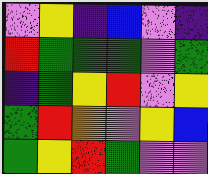[["violet", "yellow", "indigo", "blue", "violet", "indigo"], ["red", "green", "green", "green", "violet", "green"], ["indigo", "green", "yellow", "red", "violet", "yellow"], ["green", "red", "orange", "violet", "yellow", "blue"], ["green", "yellow", "red", "green", "violet", "violet"]]